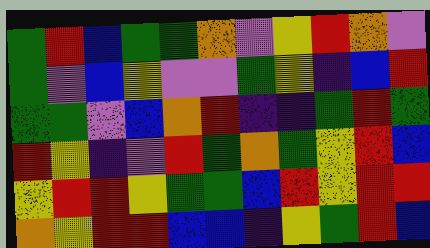[["green", "red", "blue", "green", "green", "orange", "violet", "yellow", "red", "orange", "violet"], ["green", "violet", "blue", "yellow", "violet", "violet", "green", "yellow", "indigo", "blue", "red"], ["green", "green", "violet", "blue", "orange", "red", "indigo", "indigo", "green", "red", "green"], ["red", "yellow", "indigo", "violet", "red", "green", "orange", "green", "yellow", "red", "blue"], ["yellow", "red", "red", "yellow", "green", "green", "blue", "red", "yellow", "red", "red"], ["orange", "yellow", "red", "red", "blue", "blue", "indigo", "yellow", "green", "red", "blue"]]